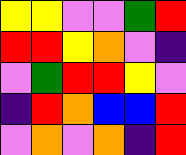[["yellow", "yellow", "violet", "violet", "green", "red"], ["red", "red", "yellow", "orange", "violet", "indigo"], ["violet", "green", "red", "red", "yellow", "violet"], ["indigo", "red", "orange", "blue", "blue", "red"], ["violet", "orange", "violet", "orange", "indigo", "red"]]